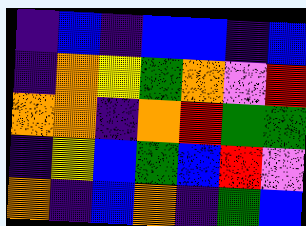[["indigo", "blue", "indigo", "blue", "blue", "indigo", "blue"], ["indigo", "orange", "yellow", "green", "orange", "violet", "red"], ["orange", "orange", "indigo", "orange", "red", "green", "green"], ["indigo", "yellow", "blue", "green", "blue", "red", "violet"], ["orange", "indigo", "blue", "orange", "indigo", "green", "blue"]]